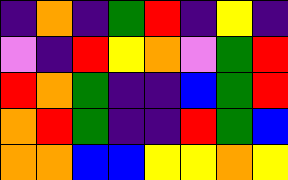[["indigo", "orange", "indigo", "green", "red", "indigo", "yellow", "indigo"], ["violet", "indigo", "red", "yellow", "orange", "violet", "green", "red"], ["red", "orange", "green", "indigo", "indigo", "blue", "green", "red"], ["orange", "red", "green", "indigo", "indigo", "red", "green", "blue"], ["orange", "orange", "blue", "blue", "yellow", "yellow", "orange", "yellow"]]